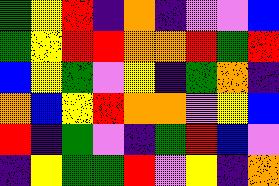[["green", "yellow", "red", "indigo", "orange", "indigo", "violet", "violet", "blue"], ["green", "yellow", "red", "red", "orange", "orange", "red", "green", "red"], ["blue", "yellow", "green", "violet", "yellow", "indigo", "green", "orange", "indigo"], ["orange", "blue", "yellow", "red", "orange", "orange", "violet", "yellow", "blue"], ["red", "indigo", "green", "violet", "indigo", "green", "red", "blue", "violet"], ["indigo", "yellow", "green", "green", "red", "violet", "yellow", "indigo", "orange"]]